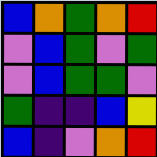[["blue", "orange", "green", "orange", "red"], ["violet", "blue", "green", "violet", "green"], ["violet", "blue", "green", "green", "violet"], ["green", "indigo", "indigo", "blue", "yellow"], ["blue", "indigo", "violet", "orange", "red"]]